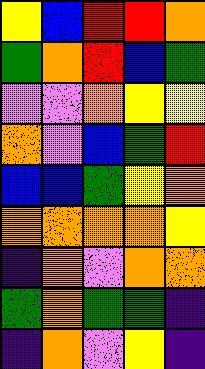[["yellow", "blue", "red", "red", "orange"], ["green", "orange", "red", "blue", "green"], ["violet", "violet", "orange", "yellow", "yellow"], ["orange", "violet", "blue", "green", "red"], ["blue", "blue", "green", "yellow", "orange"], ["orange", "orange", "orange", "orange", "yellow"], ["indigo", "orange", "violet", "orange", "orange"], ["green", "orange", "green", "green", "indigo"], ["indigo", "orange", "violet", "yellow", "indigo"]]